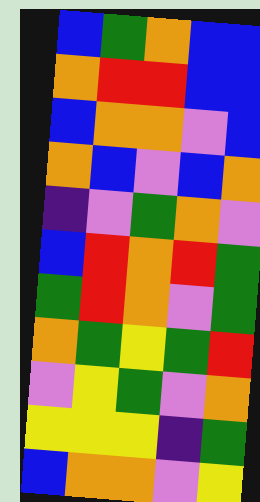[["blue", "green", "orange", "blue", "blue"], ["orange", "red", "red", "blue", "blue"], ["blue", "orange", "orange", "violet", "blue"], ["orange", "blue", "violet", "blue", "orange"], ["indigo", "violet", "green", "orange", "violet"], ["blue", "red", "orange", "red", "green"], ["green", "red", "orange", "violet", "green"], ["orange", "green", "yellow", "green", "red"], ["violet", "yellow", "green", "violet", "orange"], ["yellow", "yellow", "yellow", "indigo", "green"], ["blue", "orange", "orange", "violet", "yellow"]]